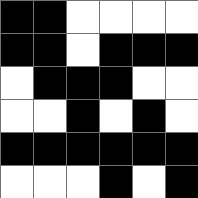[["black", "black", "white", "white", "white", "white"], ["black", "black", "white", "black", "black", "black"], ["white", "black", "black", "black", "white", "white"], ["white", "white", "black", "white", "black", "white"], ["black", "black", "black", "black", "black", "black"], ["white", "white", "white", "black", "white", "black"]]